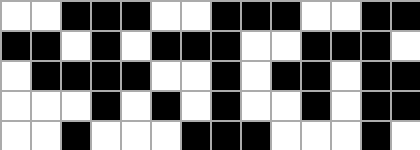[["white", "white", "black", "black", "black", "white", "white", "black", "black", "black", "white", "white", "black", "black"], ["black", "black", "white", "black", "white", "black", "black", "black", "white", "white", "black", "black", "black", "white"], ["white", "black", "black", "black", "black", "white", "white", "black", "white", "black", "black", "white", "black", "black"], ["white", "white", "white", "black", "white", "black", "white", "black", "white", "white", "black", "white", "black", "black"], ["white", "white", "black", "white", "white", "white", "black", "black", "black", "white", "white", "white", "black", "white"]]